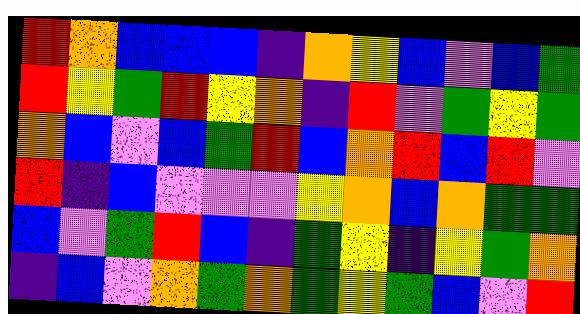[["red", "orange", "blue", "blue", "blue", "indigo", "orange", "yellow", "blue", "violet", "blue", "green"], ["red", "yellow", "green", "red", "yellow", "orange", "indigo", "red", "violet", "green", "yellow", "green"], ["orange", "blue", "violet", "blue", "green", "red", "blue", "orange", "red", "blue", "red", "violet"], ["red", "indigo", "blue", "violet", "violet", "violet", "yellow", "orange", "blue", "orange", "green", "green"], ["blue", "violet", "green", "red", "blue", "indigo", "green", "yellow", "indigo", "yellow", "green", "orange"], ["indigo", "blue", "violet", "orange", "green", "orange", "green", "yellow", "green", "blue", "violet", "red"]]